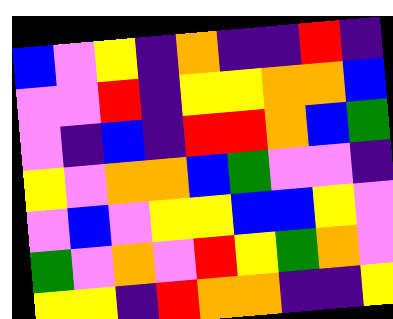[["blue", "violet", "yellow", "indigo", "orange", "indigo", "indigo", "red", "indigo"], ["violet", "violet", "red", "indigo", "yellow", "yellow", "orange", "orange", "blue"], ["violet", "indigo", "blue", "indigo", "red", "red", "orange", "blue", "green"], ["yellow", "violet", "orange", "orange", "blue", "green", "violet", "violet", "indigo"], ["violet", "blue", "violet", "yellow", "yellow", "blue", "blue", "yellow", "violet"], ["green", "violet", "orange", "violet", "red", "yellow", "green", "orange", "violet"], ["yellow", "yellow", "indigo", "red", "orange", "orange", "indigo", "indigo", "yellow"]]